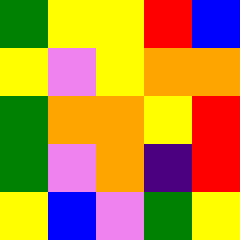[["green", "yellow", "yellow", "red", "blue"], ["yellow", "violet", "yellow", "orange", "orange"], ["green", "orange", "orange", "yellow", "red"], ["green", "violet", "orange", "indigo", "red"], ["yellow", "blue", "violet", "green", "yellow"]]